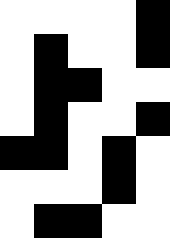[["white", "white", "white", "white", "black"], ["white", "black", "white", "white", "black"], ["white", "black", "black", "white", "white"], ["white", "black", "white", "white", "black"], ["black", "black", "white", "black", "white"], ["white", "white", "white", "black", "white"], ["white", "black", "black", "white", "white"]]